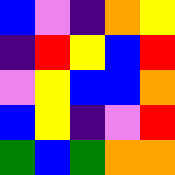[["blue", "violet", "indigo", "orange", "yellow"], ["indigo", "red", "yellow", "blue", "red"], ["violet", "yellow", "blue", "blue", "orange"], ["blue", "yellow", "indigo", "violet", "red"], ["green", "blue", "green", "orange", "orange"]]